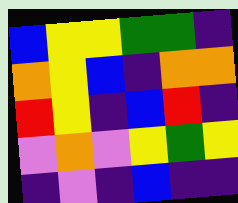[["blue", "yellow", "yellow", "green", "green", "indigo"], ["orange", "yellow", "blue", "indigo", "orange", "orange"], ["red", "yellow", "indigo", "blue", "red", "indigo"], ["violet", "orange", "violet", "yellow", "green", "yellow"], ["indigo", "violet", "indigo", "blue", "indigo", "indigo"]]